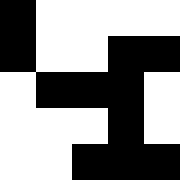[["black", "white", "white", "white", "white"], ["black", "white", "white", "black", "black"], ["white", "black", "black", "black", "white"], ["white", "white", "white", "black", "white"], ["white", "white", "black", "black", "black"]]